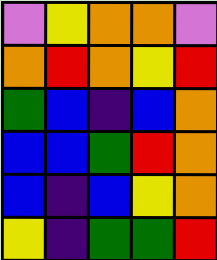[["violet", "yellow", "orange", "orange", "violet"], ["orange", "red", "orange", "yellow", "red"], ["green", "blue", "indigo", "blue", "orange"], ["blue", "blue", "green", "red", "orange"], ["blue", "indigo", "blue", "yellow", "orange"], ["yellow", "indigo", "green", "green", "red"]]